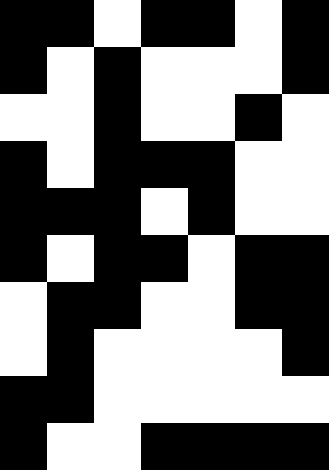[["black", "black", "white", "black", "black", "white", "black"], ["black", "white", "black", "white", "white", "white", "black"], ["white", "white", "black", "white", "white", "black", "white"], ["black", "white", "black", "black", "black", "white", "white"], ["black", "black", "black", "white", "black", "white", "white"], ["black", "white", "black", "black", "white", "black", "black"], ["white", "black", "black", "white", "white", "black", "black"], ["white", "black", "white", "white", "white", "white", "black"], ["black", "black", "white", "white", "white", "white", "white"], ["black", "white", "white", "black", "black", "black", "black"]]